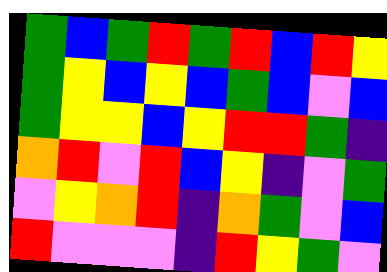[["green", "blue", "green", "red", "green", "red", "blue", "red", "yellow"], ["green", "yellow", "blue", "yellow", "blue", "green", "blue", "violet", "blue"], ["green", "yellow", "yellow", "blue", "yellow", "red", "red", "green", "indigo"], ["orange", "red", "violet", "red", "blue", "yellow", "indigo", "violet", "green"], ["violet", "yellow", "orange", "red", "indigo", "orange", "green", "violet", "blue"], ["red", "violet", "violet", "violet", "indigo", "red", "yellow", "green", "violet"]]